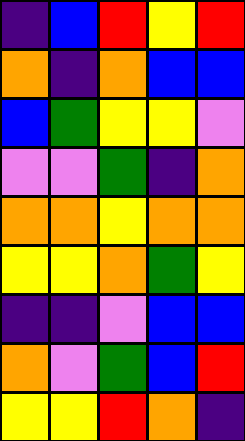[["indigo", "blue", "red", "yellow", "red"], ["orange", "indigo", "orange", "blue", "blue"], ["blue", "green", "yellow", "yellow", "violet"], ["violet", "violet", "green", "indigo", "orange"], ["orange", "orange", "yellow", "orange", "orange"], ["yellow", "yellow", "orange", "green", "yellow"], ["indigo", "indigo", "violet", "blue", "blue"], ["orange", "violet", "green", "blue", "red"], ["yellow", "yellow", "red", "orange", "indigo"]]